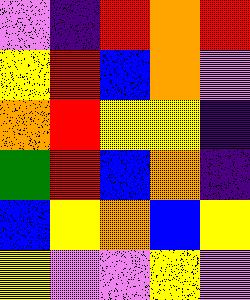[["violet", "indigo", "red", "orange", "red"], ["yellow", "red", "blue", "orange", "violet"], ["orange", "red", "yellow", "yellow", "indigo"], ["green", "red", "blue", "orange", "indigo"], ["blue", "yellow", "orange", "blue", "yellow"], ["yellow", "violet", "violet", "yellow", "violet"]]